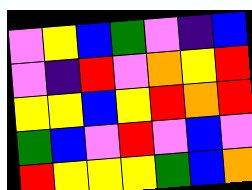[["violet", "yellow", "blue", "green", "violet", "indigo", "blue"], ["violet", "indigo", "red", "violet", "orange", "yellow", "red"], ["yellow", "yellow", "blue", "yellow", "red", "orange", "red"], ["green", "blue", "violet", "red", "violet", "blue", "violet"], ["red", "yellow", "yellow", "yellow", "green", "blue", "orange"]]